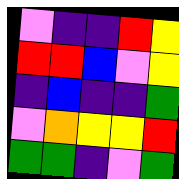[["violet", "indigo", "indigo", "red", "yellow"], ["red", "red", "blue", "violet", "yellow"], ["indigo", "blue", "indigo", "indigo", "green"], ["violet", "orange", "yellow", "yellow", "red"], ["green", "green", "indigo", "violet", "green"]]